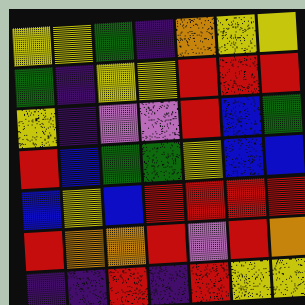[["yellow", "yellow", "green", "indigo", "orange", "yellow", "yellow"], ["green", "indigo", "yellow", "yellow", "red", "red", "red"], ["yellow", "indigo", "violet", "violet", "red", "blue", "green"], ["red", "blue", "green", "green", "yellow", "blue", "blue"], ["blue", "yellow", "blue", "red", "red", "red", "red"], ["red", "orange", "orange", "red", "violet", "red", "orange"], ["indigo", "indigo", "red", "indigo", "red", "yellow", "yellow"]]